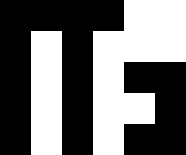[["black", "black", "black", "black", "white", "white"], ["black", "white", "black", "white", "white", "white"], ["black", "white", "black", "white", "black", "black"], ["black", "white", "black", "white", "white", "black"], ["black", "white", "black", "white", "black", "black"]]